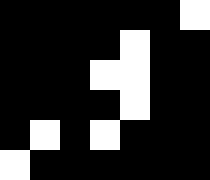[["black", "black", "black", "black", "black", "black", "white"], ["black", "black", "black", "black", "white", "black", "black"], ["black", "black", "black", "white", "white", "black", "black"], ["black", "black", "black", "black", "white", "black", "black"], ["black", "white", "black", "white", "black", "black", "black"], ["white", "black", "black", "black", "black", "black", "black"]]